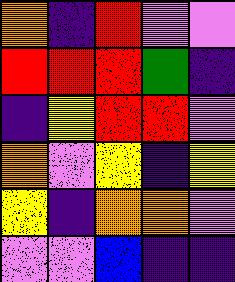[["orange", "indigo", "red", "violet", "violet"], ["red", "red", "red", "green", "indigo"], ["indigo", "yellow", "red", "red", "violet"], ["orange", "violet", "yellow", "indigo", "yellow"], ["yellow", "indigo", "orange", "orange", "violet"], ["violet", "violet", "blue", "indigo", "indigo"]]